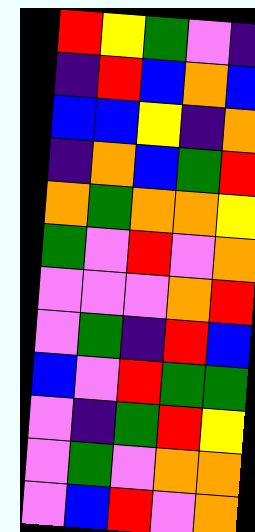[["red", "yellow", "green", "violet", "indigo"], ["indigo", "red", "blue", "orange", "blue"], ["blue", "blue", "yellow", "indigo", "orange"], ["indigo", "orange", "blue", "green", "red"], ["orange", "green", "orange", "orange", "yellow"], ["green", "violet", "red", "violet", "orange"], ["violet", "violet", "violet", "orange", "red"], ["violet", "green", "indigo", "red", "blue"], ["blue", "violet", "red", "green", "green"], ["violet", "indigo", "green", "red", "yellow"], ["violet", "green", "violet", "orange", "orange"], ["violet", "blue", "red", "violet", "orange"]]